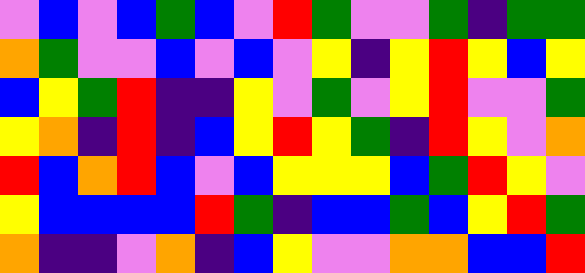[["violet", "blue", "violet", "blue", "green", "blue", "violet", "red", "green", "violet", "violet", "green", "indigo", "green", "green"], ["orange", "green", "violet", "violet", "blue", "violet", "blue", "violet", "yellow", "indigo", "yellow", "red", "yellow", "blue", "yellow"], ["blue", "yellow", "green", "red", "indigo", "indigo", "yellow", "violet", "green", "violet", "yellow", "red", "violet", "violet", "green"], ["yellow", "orange", "indigo", "red", "indigo", "blue", "yellow", "red", "yellow", "green", "indigo", "red", "yellow", "violet", "orange"], ["red", "blue", "orange", "red", "blue", "violet", "blue", "yellow", "yellow", "yellow", "blue", "green", "red", "yellow", "violet"], ["yellow", "blue", "blue", "blue", "blue", "red", "green", "indigo", "blue", "blue", "green", "blue", "yellow", "red", "green"], ["orange", "indigo", "indigo", "violet", "orange", "indigo", "blue", "yellow", "violet", "violet", "orange", "orange", "blue", "blue", "red"]]